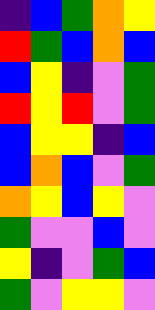[["indigo", "blue", "green", "orange", "yellow"], ["red", "green", "blue", "orange", "blue"], ["blue", "yellow", "indigo", "violet", "green"], ["red", "yellow", "red", "violet", "green"], ["blue", "yellow", "yellow", "indigo", "blue"], ["blue", "orange", "blue", "violet", "green"], ["orange", "yellow", "blue", "yellow", "violet"], ["green", "violet", "violet", "blue", "violet"], ["yellow", "indigo", "violet", "green", "blue"], ["green", "violet", "yellow", "yellow", "violet"]]